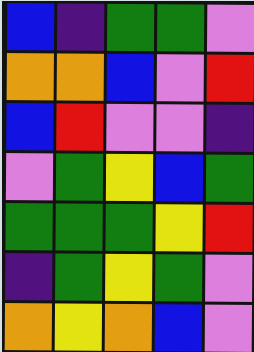[["blue", "indigo", "green", "green", "violet"], ["orange", "orange", "blue", "violet", "red"], ["blue", "red", "violet", "violet", "indigo"], ["violet", "green", "yellow", "blue", "green"], ["green", "green", "green", "yellow", "red"], ["indigo", "green", "yellow", "green", "violet"], ["orange", "yellow", "orange", "blue", "violet"]]